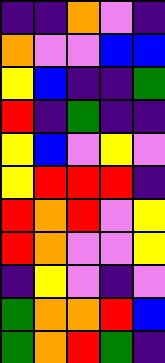[["indigo", "indigo", "orange", "violet", "indigo"], ["orange", "violet", "violet", "blue", "blue"], ["yellow", "blue", "indigo", "indigo", "green"], ["red", "indigo", "green", "indigo", "indigo"], ["yellow", "blue", "violet", "yellow", "violet"], ["yellow", "red", "red", "red", "indigo"], ["red", "orange", "red", "violet", "yellow"], ["red", "orange", "violet", "violet", "yellow"], ["indigo", "yellow", "violet", "indigo", "violet"], ["green", "orange", "orange", "red", "blue"], ["green", "orange", "red", "green", "indigo"]]